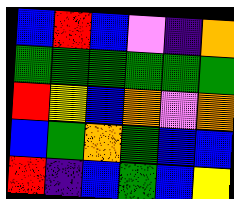[["blue", "red", "blue", "violet", "indigo", "orange"], ["green", "green", "green", "green", "green", "green"], ["red", "yellow", "blue", "orange", "violet", "orange"], ["blue", "green", "orange", "green", "blue", "blue"], ["red", "indigo", "blue", "green", "blue", "yellow"]]